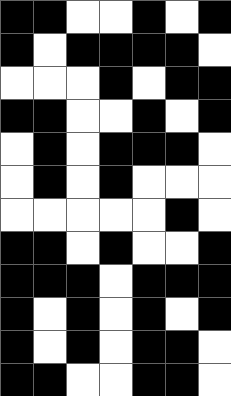[["black", "black", "white", "white", "black", "white", "black"], ["black", "white", "black", "black", "black", "black", "white"], ["white", "white", "white", "black", "white", "black", "black"], ["black", "black", "white", "white", "black", "white", "black"], ["white", "black", "white", "black", "black", "black", "white"], ["white", "black", "white", "black", "white", "white", "white"], ["white", "white", "white", "white", "white", "black", "white"], ["black", "black", "white", "black", "white", "white", "black"], ["black", "black", "black", "white", "black", "black", "black"], ["black", "white", "black", "white", "black", "white", "black"], ["black", "white", "black", "white", "black", "black", "white"], ["black", "black", "white", "white", "black", "black", "white"]]